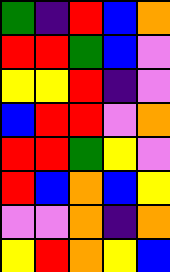[["green", "indigo", "red", "blue", "orange"], ["red", "red", "green", "blue", "violet"], ["yellow", "yellow", "red", "indigo", "violet"], ["blue", "red", "red", "violet", "orange"], ["red", "red", "green", "yellow", "violet"], ["red", "blue", "orange", "blue", "yellow"], ["violet", "violet", "orange", "indigo", "orange"], ["yellow", "red", "orange", "yellow", "blue"]]